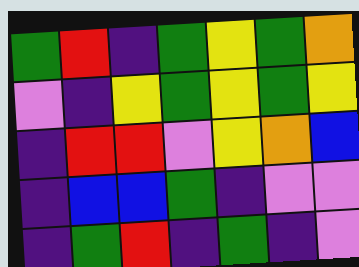[["green", "red", "indigo", "green", "yellow", "green", "orange"], ["violet", "indigo", "yellow", "green", "yellow", "green", "yellow"], ["indigo", "red", "red", "violet", "yellow", "orange", "blue"], ["indigo", "blue", "blue", "green", "indigo", "violet", "violet"], ["indigo", "green", "red", "indigo", "green", "indigo", "violet"]]